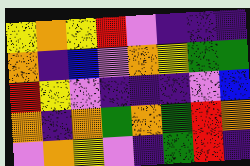[["yellow", "orange", "yellow", "red", "violet", "indigo", "indigo", "indigo"], ["orange", "indigo", "blue", "violet", "orange", "yellow", "green", "green"], ["red", "yellow", "violet", "indigo", "indigo", "indigo", "violet", "blue"], ["orange", "indigo", "orange", "green", "orange", "green", "red", "orange"], ["violet", "orange", "yellow", "violet", "indigo", "green", "red", "indigo"]]